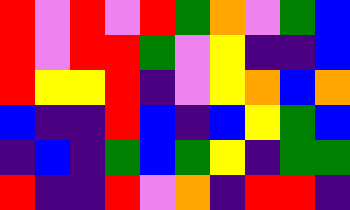[["red", "violet", "red", "violet", "red", "green", "orange", "violet", "green", "blue"], ["red", "violet", "red", "red", "green", "violet", "yellow", "indigo", "indigo", "blue"], ["red", "yellow", "yellow", "red", "indigo", "violet", "yellow", "orange", "blue", "orange"], ["blue", "indigo", "indigo", "red", "blue", "indigo", "blue", "yellow", "green", "blue"], ["indigo", "blue", "indigo", "green", "blue", "green", "yellow", "indigo", "green", "green"], ["red", "indigo", "indigo", "red", "violet", "orange", "indigo", "red", "red", "indigo"]]